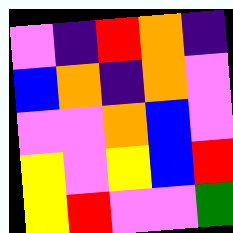[["violet", "indigo", "red", "orange", "indigo"], ["blue", "orange", "indigo", "orange", "violet"], ["violet", "violet", "orange", "blue", "violet"], ["yellow", "violet", "yellow", "blue", "red"], ["yellow", "red", "violet", "violet", "green"]]